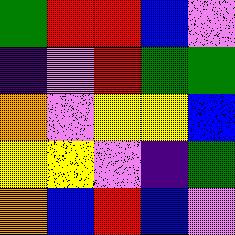[["green", "red", "red", "blue", "violet"], ["indigo", "violet", "red", "green", "green"], ["orange", "violet", "yellow", "yellow", "blue"], ["yellow", "yellow", "violet", "indigo", "green"], ["orange", "blue", "red", "blue", "violet"]]